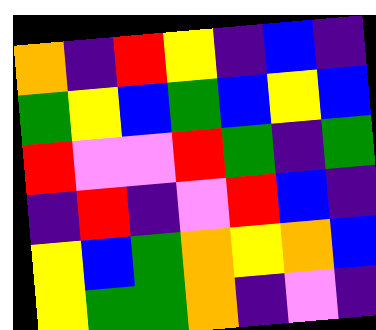[["orange", "indigo", "red", "yellow", "indigo", "blue", "indigo"], ["green", "yellow", "blue", "green", "blue", "yellow", "blue"], ["red", "violet", "violet", "red", "green", "indigo", "green"], ["indigo", "red", "indigo", "violet", "red", "blue", "indigo"], ["yellow", "blue", "green", "orange", "yellow", "orange", "blue"], ["yellow", "green", "green", "orange", "indigo", "violet", "indigo"]]